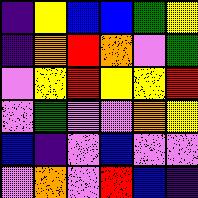[["indigo", "yellow", "blue", "blue", "green", "yellow"], ["indigo", "orange", "red", "orange", "violet", "green"], ["violet", "yellow", "red", "yellow", "yellow", "red"], ["violet", "green", "violet", "violet", "orange", "yellow"], ["blue", "indigo", "violet", "blue", "violet", "violet"], ["violet", "orange", "violet", "red", "blue", "indigo"]]